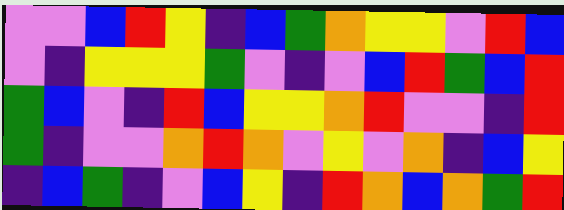[["violet", "violet", "blue", "red", "yellow", "indigo", "blue", "green", "orange", "yellow", "yellow", "violet", "red", "blue"], ["violet", "indigo", "yellow", "yellow", "yellow", "green", "violet", "indigo", "violet", "blue", "red", "green", "blue", "red"], ["green", "blue", "violet", "indigo", "red", "blue", "yellow", "yellow", "orange", "red", "violet", "violet", "indigo", "red"], ["green", "indigo", "violet", "violet", "orange", "red", "orange", "violet", "yellow", "violet", "orange", "indigo", "blue", "yellow"], ["indigo", "blue", "green", "indigo", "violet", "blue", "yellow", "indigo", "red", "orange", "blue", "orange", "green", "red"]]